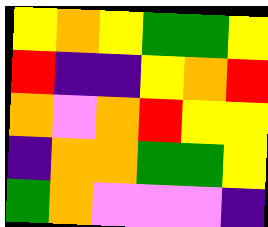[["yellow", "orange", "yellow", "green", "green", "yellow"], ["red", "indigo", "indigo", "yellow", "orange", "red"], ["orange", "violet", "orange", "red", "yellow", "yellow"], ["indigo", "orange", "orange", "green", "green", "yellow"], ["green", "orange", "violet", "violet", "violet", "indigo"]]